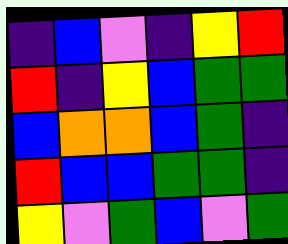[["indigo", "blue", "violet", "indigo", "yellow", "red"], ["red", "indigo", "yellow", "blue", "green", "green"], ["blue", "orange", "orange", "blue", "green", "indigo"], ["red", "blue", "blue", "green", "green", "indigo"], ["yellow", "violet", "green", "blue", "violet", "green"]]